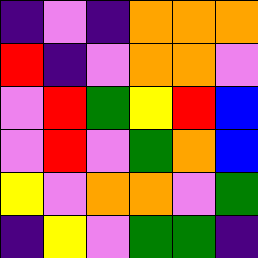[["indigo", "violet", "indigo", "orange", "orange", "orange"], ["red", "indigo", "violet", "orange", "orange", "violet"], ["violet", "red", "green", "yellow", "red", "blue"], ["violet", "red", "violet", "green", "orange", "blue"], ["yellow", "violet", "orange", "orange", "violet", "green"], ["indigo", "yellow", "violet", "green", "green", "indigo"]]